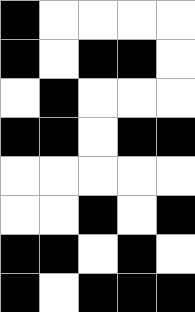[["black", "white", "white", "white", "white"], ["black", "white", "black", "black", "white"], ["white", "black", "white", "white", "white"], ["black", "black", "white", "black", "black"], ["white", "white", "white", "white", "white"], ["white", "white", "black", "white", "black"], ["black", "black", "white", "black", "white"], ["black", "white", "black", "black", "black"]]